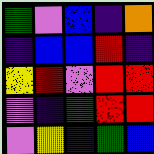[["green", "violet", "blue", "indigo", "orange"], ["indigo", "blue", "blue", "red", "indigo"], ["yellow", "red", "violet", "red", "red"], ["violet", "indigo", "green", "red", "red"], ["violet", "yellow", "indigo", "green", "blue"]]